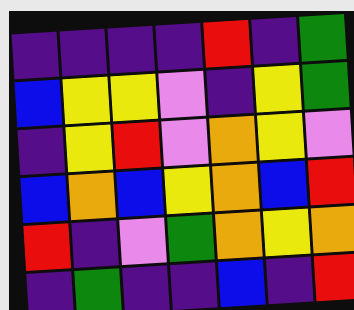[["indigo", "indigo", "indigo", "indigo", "red", "indigo", "green"], ["blue", "yellow", "yellow", "violet", "indigo", "yellow", "green"], ["indigo", "yellow", "red", "violet", "orange", "yellow", "violet"], ["blue", "orange", "blue", "yellow", "orange", "blue", "red"], ["red", "indigo", "violet", "green", "orange", "yellow", "orange"], ["indigo", "green", "indigo", "indigo", "blue", "indigo", "red"]]